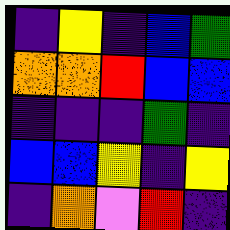[["indigo", "yellow", "indigo", "blue", "green"], ["orange", "orange", "red", "blue", "blue"], ["indigo", "indigo", "indigo", "green", "indigo"], ["blue", "blue", "yellow", "indigo", "yellow"], ["indigo", "orange", "violet", "red", "indigo"]]